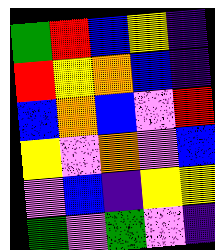[["green", "red", "blue", "yellow", "indigo"], ["red", "yellow", "orange", "blue", "indigo"], ["blue", "orange", "blue", "violet", "red"], ["yellow", "violet", "orange", "violet", "blue"], ["violet", "blue", "indigo", "yellow", "yellow"], ["green", "violet", "green", "violet", "indigo"]]